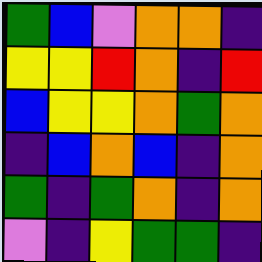[["green", "blue", "violet", "orange", "orange", "indigo"], ["yellow", "yellow", "red", "orange", "indigo", "red"], ["blue", "yellow", "yellow", "orange", "green", "orange"], ["indigo", "blue", "orange", "blue", "indigo", "orange"], ["green", "indigo", "green", "orange", "indigo", "orange"], ["violet", "indigo", "yellow", "green", "green", "indigo"]]